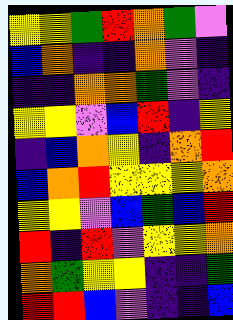[["yellow", "yellow", "green", "red", "orange", "green", "violet"], ["blue", "orange", "indigo", "indigo", "orange", "violet", "indigo"], ["indigo", "indigo", "orange", "orange", "green", "violet", "indigo"], ["yellow", "yellow", "violet", "blue", "red", "indigo", "yellow"], ["indigo", "blue", "orange", "yellow", "indigo", "orange", "red"], ["blue", "orange", "red", "yellow", "yellow", "yellow", "orange"], ["yellow", "yellow", "violet", "blue", "green", "blue", "red"], ["red", "indigo", "red", "violet", "yellow", "yellow", "orange"], ["orange", "green", "yellow", "yellow", "indigo", "indigo", "green"], ["red", "red", "blue", "violet", "indigo", "indigo", "blue"]]